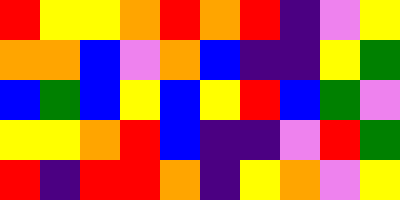[["red", "yellow", "yellow", "orange", "red", "orange", "red", "indigo", "violet", "yellow"], ["orange", "orange", "blue", "violet", "orange", "blue", "indigo", "indigo", "yellow", "green"], ["blue", "green", "blue", "yellow", "blue", "yellow", "red", "blue", "green", "violet"], ["yellow", "yellow", "orange", "red", "blue", "indigo", "indigo", "violet", "red", "green"], ["red", "indigo", "red", "red", "orange", "indigo", "yellow", "orange", "violet", "yellow"]]